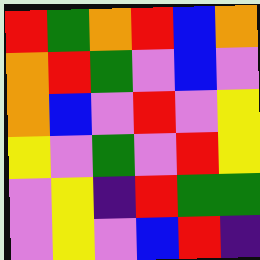[["red", "green", "orange", "red", "blue", "orange"], ["orange", "red", "green", "violet", "blue", "violet"], ["orange", "blue", "violet", "red", "violet", "yellow"], ["yellow", "violet", "green", "violet", "red", "yellow"], ["violet", "yellow", "indigo", "red", "green", "green"], ["violet", "yellow", "violet", "blue", "red", "indigo"]]